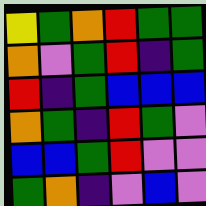[["yellow", "green", "orange", "red", "green", "green"], ["orange", "violet", "green", "red", "indigo", "green"], ["red", "indigo", "green", "blue", "blue", "blue"], ["orange", "green", "indigo", "red", "green", "violet"], ["blue", "blue", "green", "red", "violet", "violet"], ["green", "orange", "indigo", "violet", "blue", "violet"]]